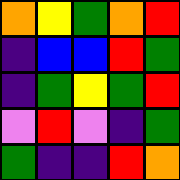[["orange", "yellow", "green", "orange", "red"], ["indigo", "blue", "blue", "red", "green"], ["indigo", "green", "yellow", "green", "red"], ["violet", "red", "violet", "indigo", "green"], ["green", "indigo", "indigo", "red", "orange"]]